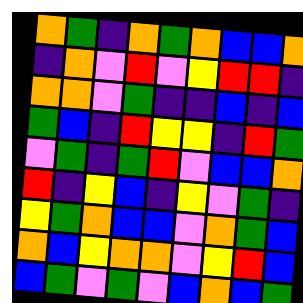[["orange", "green", "indigo", "orange", "green", "orange", "blue", "blue", "orange"], ["indigo", "orange", "violet", "red", "violet", "yellow", "red", "red", "indigo"], ["orange", "orange", "violet", "green", "indigo", "indigo", "blue", "indigo", "blue"], ["green", "blue", "indigo", "red", "yellow", "yellow", "indigo", "red", "green"], ["violet", "green", "indigo", "green", "red", "violet", "blue", "blue", "orange"], ["red", "indigo", "yellow", "blue", "indigo", "yellow", "violet", "green", "indigo"], ["yellow", "green", "orange", "blue", "blue", "violet", "orange", "green", "blue"], ["orange", "blue", "yellow", "orange", "orange", "violet", "yellow", "red", "blue"], ["blue", "green", "violet", "green", "violet", "blue", "orange", "blue", "green"]]